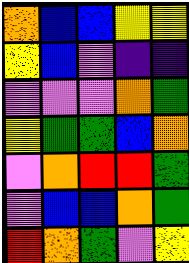[["orange", "blue", "blue", "yellow", "yellow"], ["yellow", "blue", "violet", "indigo", "indigo"], ["violet", "violet", "violet", "orange", "green"], ["yellow", "green", "green", "blue", "orange"], ["violet", "orange", "red", "red", "green"], ["violet", "blue", "blue", "orange", "green"], ["red", "orange", "green", "violet", "yellow"]]